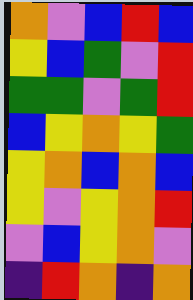[["orange", "violet", "blue", "red", "blue"], ["yellow", "blue", "green", "violet", "red"], ["green", "green", "violet", "green", "red"], ["blue", "yellow", "orange", "yellow", "green"], ["yellow", "orange", "blue", "orange", "blue"], ["yellow", "violet", "yellow", "orange", "red"], ["violet", "blue", "yellow", "orange", "violet"], ["indigo", "red", "orange", "indigo", "orange"]]